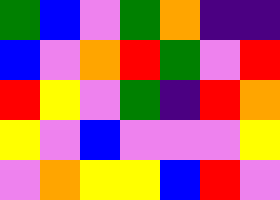[["green", "blue", "violet", "green", "orange", "indigo", "indigo"], ["blue", "violet", "orange", "red", "green", "violet", "red"], ["red", "yellow", "violet", "green", "indigo", "red", "orange"], ["yellow", "violet", "blue", "violet", "violet", "violet", "yellow"], ["violet", "orange", "yellow", "yellow", "blue", "red", "violet"]]